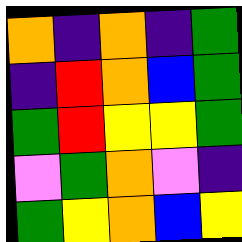[["orange", "indigo", "orange", "indigo", "green"], ["indigo", "red", "orange", "blue", "green"], ["green", "red", "yellow", "yellow", "green"], ["violet", "green", "orange", "violet", "indigo"], ["green", "yellow", "orange", "blue", "yellow"]]